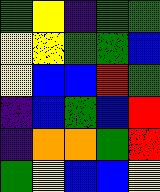[["green", "yellow", "indigo", "green", "green"], ["yellow", "yellow", "green", "green", "blue"], ["yellow", "blue", "blue", "red", "green"], ["indigo", "blue", "green", "blue", "red"], ["indigo", "orange", "orange", "green", "red"], ["green", "yellow", "blue", "blue", "yellow"]]